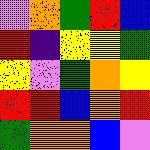[["violet", "orange", "green", "red", "blue"], ["red", "indigo", "yellow", "yellow", "green"], ["yellow", "violet", "green", "orange", "yellow"], ["red", "red", "blue", "orange", "red"], ["green", "orange", "orange", "blue", "violet"]]